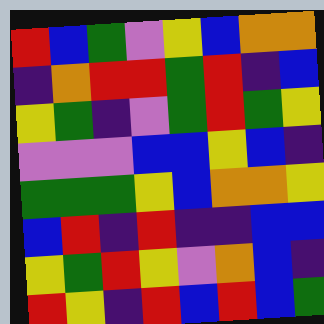[["red", "blue", "green", "violet", "yellow", "blue", "orange", "orange"], ["indigo", "orange", "red", "red", "green", "red", "indigo", "blue"], ["yellow", "green", "indigo", "violet", "green", "red", "green", "yellow"], ["violet", "violet", "violet", "blue", "blue", "yellow", "blue", "indigo"], ["green", "green", "green", "yellow", "blue", "orange", "orange", "yellow"], ["blue", "red", "indigo", "red", "indigo", "indigo", "blue", "blue"], ["yellow", "green", "red", "yellow", "violet", "orange", "blue", "indigo"], ["red", "yellow", "indigo", "red", "blue", "red", "blue", "green"]]